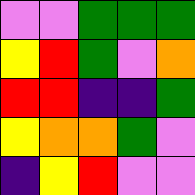[["violet", "violet", "green", "green", "green"], ["yellow", "red", "green", "violet", "orange"], ["red", "red", "indigo", "indigo", "green"], ["yellow", "orange", "orange", "green", "violet"], ["indigo", "yellow", "red", "violet", "violet"]]